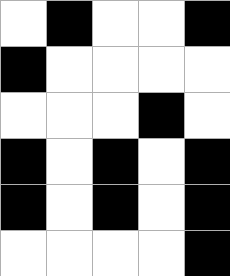[["white", "black", "white", "white", "black"], ["black", "white", "white", "white", "white"], ["white", "white", "white", "black", "white"], ["black", "white", "black", "white", "black"], ["black", "white", "black", "white", "black"], ["white", "white", "white", "white", "black"]]